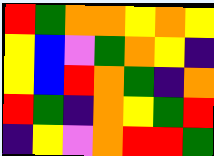[["red", "green", "orange", "orange", "yellow", "orange", "yellow"], ["yellow", "blue", "violet", "green", "orange", "yellow", "indigo"], ["yellow", "blue", "red", "orange", "green", "indigo", "orange"], ["red", "green", "indigo", "orange", "yellow", "green", "red"], ["indigo", "yellow", "violet", "orange", "red", "red", "green"]]